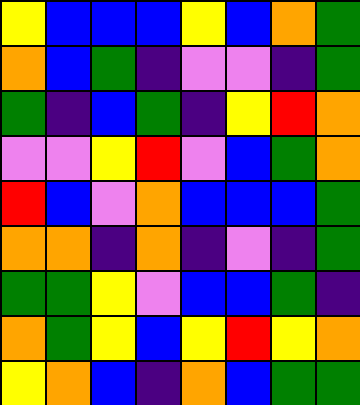[["yellow", "blue", "blue", "blue", "yellow", "blue", "orange", "green"], ["orange", "blue", "green", "indigo", "violet", "violet", "indigo", "green"], ["green", "indigo", "blue", "green", "indigo", "yellow", "red", "orange"], ["violet", "violet", "yellow", "red", "violet", "blue", "green", "orange"], ["red", "blue", "violet", "orange", "blue", "blue", "blue", "green"], ["orange", "orange", "indigo", "orange", "indigo", "violet", "indigo", "green"], ["green", "green", "yellow", "violet", "blue", "blue", "green", "indigo"], ["orange", "green", "yellow", "blue", "yellow", "red", "yellow", "orange"], ["yellow", "orange", "blue", "indigo", "orange", "blue", "green", "green"]]